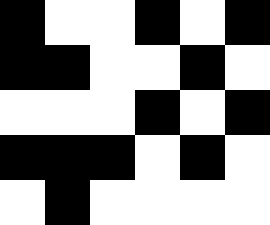[["black", "white", "white", "black", "white", "black"], ["black", "black", "white", "white", "black", "white"], ["white", "white", "white", "black", "white", "black"], ["black", "black", "black", "white", "black", "white"], ["white", "black", "white", "white", "white", "white"]]